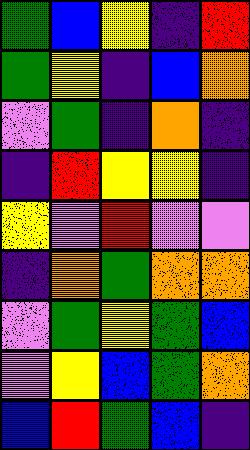[["green", "blue", "yellow", "indigo", "red"], ["green", "yellow", "indigo", "blue", "orange"], ["violet", "green", "indigo", "orange", "indigo"], ["indigo", "red", "yellow", "yellow", "indigo"], ["yellow", "violet", "red", "violet", "violet"], ["indigo", "orange", "green", "orange", "orange"], ["violet", "green", "yellow", "green", "blue"], ["violet", "yellow", "blue", "green", "orange"], ["blue", "red", "green", "blue", "indigo"]]